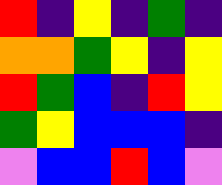[["red", "indigo", "yellow", "indigo", "green", "indigo"], ["orange", "orange", "green", "yellow", "indigo", "yellow"], ["red", "green", "blue", "indigo", "red", "yellow"], ["green", "yellow", "blue", "blue", "blue", "indigo"], ["violet", "blue", "blue", "red", "blue", "violet"]]